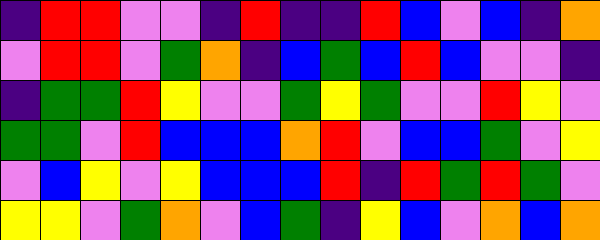[["indigo", "red", "red", "violet", "violet", "indigo", "red", "indigo", "indigo", "red", "blue", "violet", "blue", "indigo", "orange"], ["violet", "red", "red", "violet", "green", "orange", "indigo", "blue", "green", "blue", "red", "blue", "violet", "violet", "indigo"], ["indigo", "green", "green", "red", "yellow", "violet", "violet", "green", "yellow", "green", "violet", "violet", "red", "yellow", "violet"], ["green", "green", "violet", "red", "blue", "blue", "blue", "orange", "red", "violet", "blue", "blue", "green", "violet", "yellow"], ["violet", "blue", "yellow", "violet", "yellow", "blue", "blue", "blue", "red", "indigo", "red", "green", "red", "green", "violet"], ["yellow", "yellow", "violet", "green", "orange", "violet", "blue", "green", "indigo", "yellow", "blue", "violet", "orange", "blue", "orange"]]